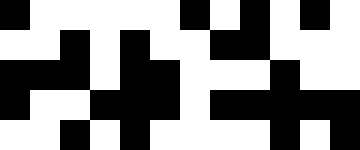[["black", "white", "white", "white", "white", "white", "black", "white", "black", "white", "black", "white"], ["white", "white", "black", "white", "black", "white", "white", "black", "black", "white", "white", "white"], ["black", "black", "black", "white", "black", "black", "white", "white", "white", "black", "white", "white"], ["black", "white", "white", "black", "black", "black", "white", "black", "black", "black", "black", "black"], ["white", "white", "black", "white", "black", "white", "white", "white", "white", "black", "white", "black"]]